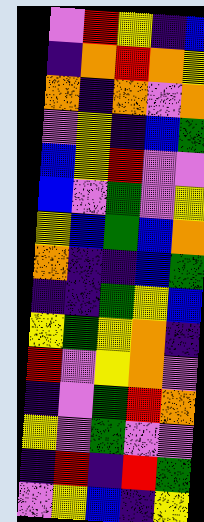[["violet", "red", "yellow", "indigo", "blue"], ["indigo", "orange", "red", "orange", "yellow"], ["orange", "indigo", "orange", "violet", "orange"], ["violet", "yellow", "indigo", "blue", "green"], ["blue", "yellow", "red", "violet", "violet"], ["blue", "violet", "green", "violet", "yellow"], ["yellow", "blue", "green", "blue", "orange"], ["orange", "indigo", "indigo", "blue", "green"], ["indigo", "indigo", "green", "yellow", "blue"], ["yellow", "green", "yellow", "orange", "indigo"], ["red", "violet", "yellow", "orange", "violet"], ["indigo", "violet", "green", "red", "orange"], ["yellow", "violet", "green", "violet", "violet"], ["indigo", "red", "indigo", "red", "green"], ["violet", "yellow", "blue", "indigo", "yellow"]]